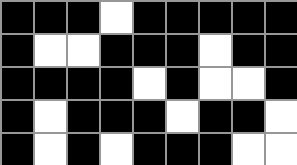[["black", "black", "black", "white", "black", "black", "black", "black", "black"], ["black", "white", "white", "black", "black", "black", "white", "black", "black"], ["black", "black", "black", "black", "white", "black", "white", "white", "black"], ["black", "white", "black", "black", "black", "white", "black", "black", "white"], ["black", "white", "black", "white", "black", "black", "black", "white", "white"]]